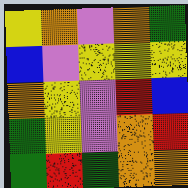[["yellow", "orange", "violet", "orange", "green"], ["blue", "violet", "yellow", "yellow", "yellow"], ["orange", "yellow", "violet", "red", "blue"], ["green", "yellow", "violet", "orange", "red"], ["green", "red", "green", "orange", "orange"]]